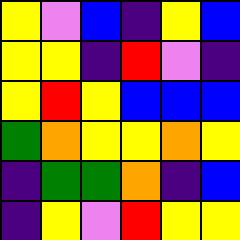[["yellow", "violet", "blue", "indigo", "yellow", "blue"], ["yellow", "yellow", "indigo", "red", "violet", "indigo"], ["yellow", "red", "yellow", "blue", "blue", "blue"], ["green", "orange", "yellow", "yellow", "orange", "yellow"], ["indigo", "green", "green", "orange", "indigo", "blue"], ["indigo", "yellow", "violet", "red", "yellow", "yellow"]]